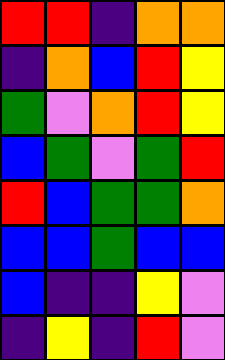[["red", "red", "indigo", "orange", "orange"], ["indigo", "orange", "blue", "red", "yellow"], ["green", "violet", "orange", "red", "yellow"], ["blue", "green", "violet", "green", "red"], ["red", "blue", "green", "green", "orange"], ["blue", "blue", "green", "blue", "blue"], ["blue", "indigo", "indigo", "yellow", "violet"], ["indigo", "yellow", "indigo", "red", "violet"]]